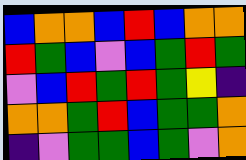[["blue", "orange", "orange", "blue", "red", "blue", "orange", "orange"], ["red", "green", "blue", "violet", "blue", "green", "red", "green"], ["violet", "blue", "red", "green", "red", "green", "yellow", "indigo"], ["orange", "orange", "green", "red", "blue", "green", "green", "orange"], ["indigo", "violet", "green", "green", "blue", "green", "violet", "orange"]]